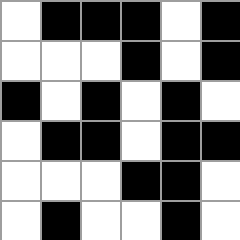[["white", "black", "black", "black", "white", "black"], ["white", "white", "white", "black", "white", "black"], ["black", "white", "black", "white", "black", "white"], ["white", "black", "black", "white", "black", "black"], ["white", "white", "white", "black", "black", "white"], ["white", "black", "white", "white", "black", "white"]]